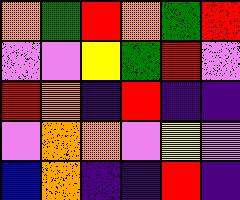[["orange", "green", "red", "orange", "green", "red"], ["violet", "violet", "yellow", "green", "red", "violet"], ["red", "orange", "indigo", "red", "indigo", "indigo"], ["violet", "orange", "orange", "violet", "yellow", "violet"], ["blue", "orange", "indigo", "indigo", "red", "indigo"]]